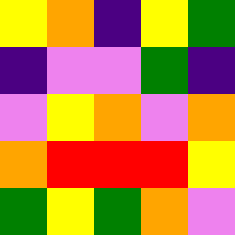[["yellow", "orange", "indigo", "yellow", "green"], ["indigo", "violet", "violet", "green", "indigo"], ["violet", "yellow", "orange", "violet", "orange"], ["orange", "red", "red", "red", "yellow"], ["green", "yellow", "green", "orange", "violet"]]